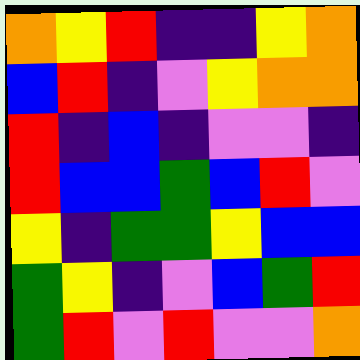[["orange", "yellow", "red", "indigo", "indigo", "yellow", "orange"], ["blue", "red", "indigo", "violet", "yellow", "orange", "orange"], ["red", "indigo", "blue", "indigo", "violet", "violet", "indigo"], ["red", "blue", "blue", "green", "blue", "red", "violet"], ["yellow", "indigo", "green", "green", "yellow", "blue", "blue"], ["green", "yellow", "indigo", "violet", "blue", "green", "red"], ["green", "red", "violet", "red", "violet", "violet", "orange"]]